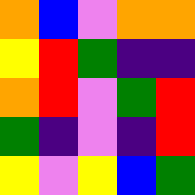[["orange", "blue", "violet", "orange", "orange"], ["yellow", "red", "green", "indigo", "indigo"], ["orange", "red", "violet", "green", "red"], ["green", "indigo", "violet", "indigo", "red"], ["yellow", "violet", "yellow", "blue", "green"]]